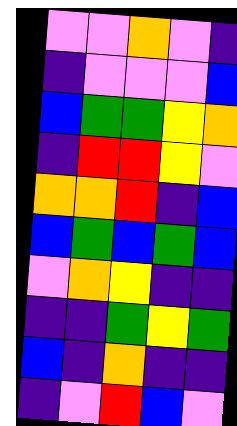[["violet", "violet", "orange", "violet", "indigo"], ["indigo", "violet", "violet", "violet", "blue"], ["blue", "green", "green", "yellow", "orange"], ["indigo", "red", "red", "yellow", "violet"], ["orange", "orange", "red", "indigo", "blue"], ["blue", "green", "blue", "green", "blue"], ["violet", "orange", "yellow", "indigo", "indigo"], ["indigo", "indigo", "green", "yellow", "green"], ["blue", "indigo", "orange", "indigo", "indigo"], ["indigo", "violet", "red", "blue", "violet"]]